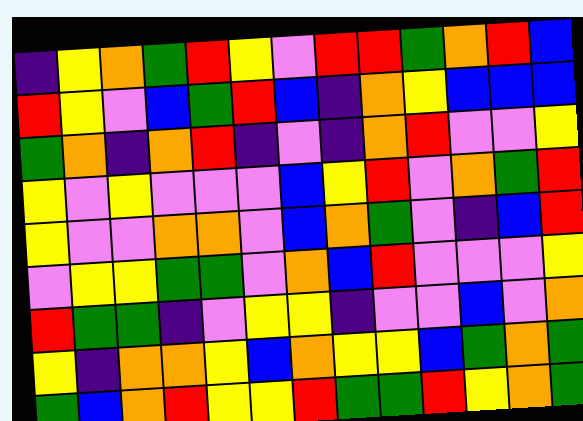[["indigo", "yellow", "orange", "green", "red", "yellow", "violet", "red", "red", "green", "orange", "red", "blue"], ["red", "yellow", "violet", "blue", "green", "red", "blue", "indigo", "orange", "yellow", "blue", "blue", "blue"], ["green", "orange", "indigo", "orange", "red", "indigo", "violet", "indigo", "orange", "red", "violet", "violet", "yellow"], ["yellow", "violet", "yellow", "violet", "violet", "violet", "blue", "yellow", "red", "violet", "orange", "green", "red"], ["yellow", "violet", "violet", "orange", "orange", "violet", "blue", "orange", "green", "violet", "indigo", "blue", "red"], ["violet", "yellow", "yellow", "green", "green", "violet", "orange", "blue", "red", "violet", "violet", "violet", "yellow"], ["red", "green", "green", "indigo", "violet", "yellow", "yellow", "indigo", "violet", "violet", "blue", "violet", "orange"], ["yellow", "indigo", "orange", "orange", "yellow", "blue", "orange", "yellow", "yellow", "blue", "green", "orange", "green"], ["green", "blue", "orange", "red", "yellow", "yellow", "red", "green", "green", "red", "yellow", "orange", "green"]]